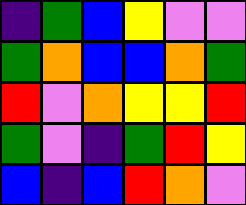[["indigo", "green", "blue", "yellow", "violet", "violet"], ["green", "orange", "blue", "blue", "orange", "green"], ["red", "violet", "orange", "yellow", "yellow", "red"], ["green", "violet", "indigo", "green", "red", "yellow"], ["blue", "indigo", "blue", "red", "orange", "violet"]]